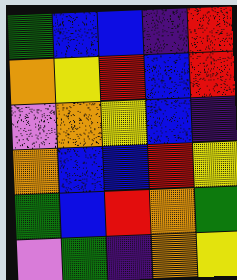[["green", "blue", "blue", "indigo", "red"], ["orange", "yellow", "red", "blue", "red"], ["violet", "orange", "yellow", "blue", "indigo"], ["orange", "blue", "blue", "red", "yellow"], ["green", "blue", "red", "orange", "green"], ["violet", "green", "indigo", "orange", "yellow"]]